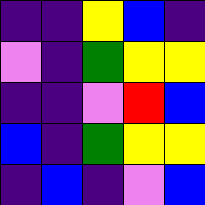[["indigo", "indigo", "yellow", "blue", "indigo"], ["violet", "indigo", "green", "yellow", "yellow"], ["indigo", "indigo", "violet", "red", "blue"], ["blue", "indigo", "green", "yellow", "yellow"], ["indigo", "blue", "indigo", "violet", "blue"]]